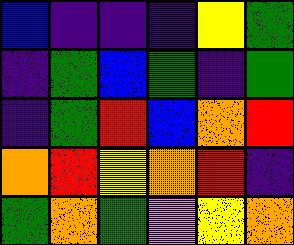[["blue", "indigo", "indigo", "indigo", "yellow", "green"], ["indigo", "green", "blue", "green", "indigo", "green"], ["indigo", "green", "red", "blue", "orange", "red"], ["orange", "red", "yellow", "orange", "red", "indigo"], ["green", "orange", "green", "violet", "yellow", "orange"]]